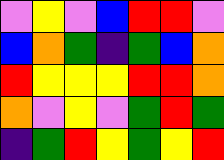[["violet", "yellow", "violet", "blue", "red", "red", "violet"], ["blue", "orange", "green", "indigo", "green", "blue", "orange"], ["red", "yellow", "yellow", "yellow", "red", "red", "orange"], ["orange", "violet", "yellow", "violet", "green", "red", "green"], ["indigo", "green", "red", "yellow", "green", "yellow", "red"]]